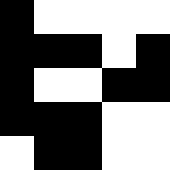[["black", "white", "white", "white", "white"], ["black", "black", "black", "white", "black"], ["black", "white", "white", "black", "black"], ["black", "black", "black", "white", "white"], ["white", "black", "black", "white", "white"]]